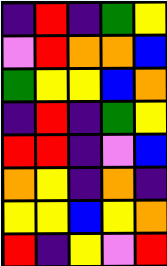[["indigo", "red", "indigo", "green", "yellow"], ["violet", "red", "orange", "orange", "blue"], ["green", "yellow", "yellow", "blue", "orange"], ["indigo", "red", "indigo", "green", "yellow"], ["red", "red", "indigo", "violet", "blue"], ["orange", "yellow", "indigo", "orange", "indigo"], ["yellow", "yellow", "blue", "yellow", "orange"], ["red", "indigo", "yellow", "violet", "red"]]